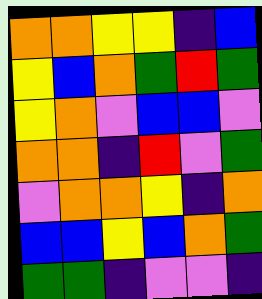[["orange", "orange", "yellow", "yellow", "indigo", "blue"], ["yellow", "blue", "orange", "green", "red", "green"], ["yellow", "orange", "violet", "blue", "blue", "violet"], ["orange", "orange", "indigo", "red", "violet", "green"], ["violet", "orange", "orange", "yellow", "indigo", "orange"], ["blue", "blue", "yellow", "blue", "orange", "green"], ["green", "green", "indigo", "violet", "violet", "indigo"]]